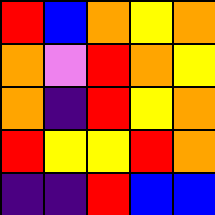[["red", "blue", "orange", "yellow", "orange"], ["orange", "violet", "red", "orange", "yellow"], ["orange", "indigo", "red", "yellow", "orange"], ["red", "yellow", "yellow", "red", "orange"], ["indigo", "indigo", "red", "blue", "blue"]]